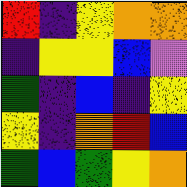[["red", "indigo", "yellow", "orange", "orange"], ["indigo", "yellow", "yellow", "blue", "violet"], ["green", "indigo", "blue", "indigo", "yellow"], ["yellow", "indigo", "orange", "red", "blue"], ["green", "blue", "green", "yellow", "orange"]]